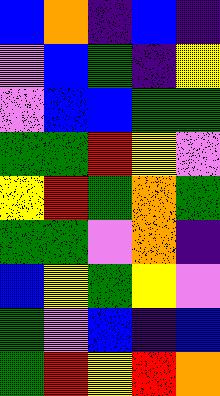[["blue", "orange", "indigo", "blue", "indigo"], ["violet", "blue", "green", "indigo", "yellow"], ["violet", "blue", "blue", "green", "green"], ["green", "green", "red", "yellow", "violet"], ["yellow", "red", "green", "orange", "green"], ["green", "green", "violet", "orange", "indigo"], ["blue", "yellow", "green", "yellow", "violet"], ["green", "violet", "blue", "indigo", "blue"], ["green", "red", "yellow", "red", "orange"]]